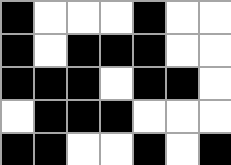[["black", "white", "white", "white", "black", "white", "white"], ["black", "white", "black", "black", "black", "white", "white"], ["black", "black", "black", "white", "black", "black", "white"], ["white", "black", "black", "black", "white", "white", "white"], ["black", "black", "white", "white", "black", "white", "black"]]